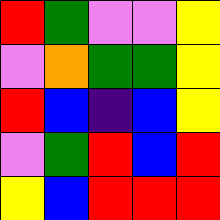[["red", "green", "violet", "violet", "yellow"], ["violet", "orange", "green", "green", "yellow"], ["red", "blue", "indigo", "blue", "yellow"], ["violet", "green", "red", "blue", "red"], ["yellow", "blue", "red", "red", "red"]]